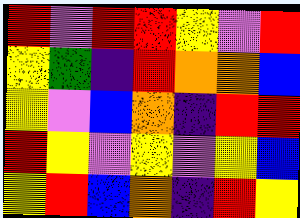[["red", "violet", "red", "red", "yellow", "violet", "red"], ["yellow", "green", "indigo", "red", "orange", "orange", "blue"], ["yellow", "violet", "blue", "orange", "indigo", "red", "red"], ["red", "yellow", "violet", "yellow", "violet", "yellow", "blue"], ["yellow", "red", "blue", "orange", "indigo", "red", "yellow"]]